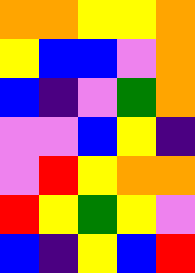[["orange", "orange", "yellow", "yellow", "orange"], ["yellow", "blue", "blue", "violet", "orange"], ["blue", "indigo", "violet", "green", "orange"], ["violet", "violet", "blue", "yellow", "indigo"], ["violet", "red", "yellow", "orange", "orange"], ["red", "yellow", "green", "yellow", "violet"], ["blue", "indigo", "yellow", "blue", "red"]]